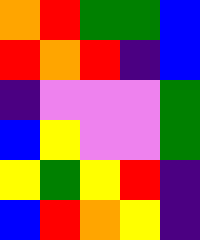[["orange", "red", "green", "green", "blue"], ["red", "orange", "red", "indigo", "blue"], ["indigo", "violet", "violet", "violet", "green"], ["blue", "yellow", "violet", "violet", "green"], ["yellow", "green", "yellow", "red", "indigo"], ["blue", "red", "orange", "yellow", "indigo"]]